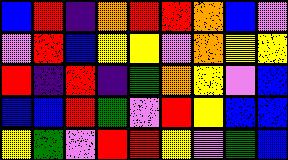[["blue", "red", "indigo", "orange", "red", "red", "orange", "blue", "violet"], ["violet", "red", "blue", "yellow", "yellow", "violet", "orange", "yellow", "yellow"], ["red", "indigo", "red", "indigo", "green", "orange", "yellow", "violet", "blue"], ["blue", "blue", "red", "green", "violet", "red", "yellow", "blue", "blue"], ["yellow", "green", "violet", "red", "red", "yellow", "violet", "green", "blue"]]